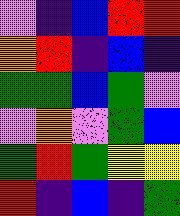[["violet", "indigo", "blue", "red", "red"], ["orange", "red", "indigo", "blue", "indigo"], ["green", "green", "blue", "green", "violet"], ["violet", "orange", "violet", "green", "blue"], ["green", "red", "green", "yellow", "yellow"], ["red", "indigo", "blue", "indigo", "green"]]